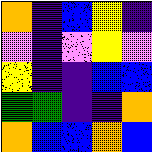[["orange", "indigo", "blue", "yellow", "indigo"], ["violet", "indigo", "violet", "yellow", "violet"], ["yellow", "indigo", "indigo", "blue", "blue"], ["green", "green", "indigo", "indigo", "orange"], ["orange", "blue", "blue", "orange", "blue"]]